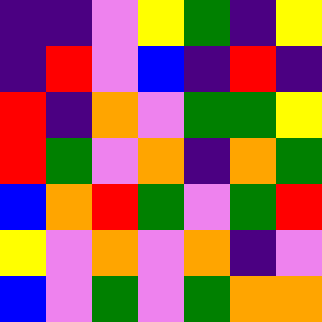[["indigo", "indigo", "violet", "yellow", "green", "indigo", "yellow"], ["indigo", "red", "violet", "blue", "indigo", "red", "indigo"], ["red", "indigo", "orange", "violet", "green", "green", "yellow"], ["red", "green", "violet", "orange", "indigo", "orange", "green"], ["blue", "orange", "red", "green", "violet", "green", "red"], ["yellow", "violet", "orange", "violet", "orange", "indigo", "violet"], ["blue", "violet", "green", "violet", "green", "orange", "orange"]]